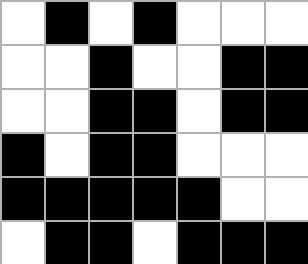[["white", "black", "white", "black", "white", "white", "white"], ["white", "white", "black", "white", "white", "black", "black"], ["white", "white", "black", "black", "white", "black", "black"], ["black", "white", "black", "black", "white", "white", "white"], ["black", "black", "black", "black", "black", "white", "white"], ["white", "black", "black", "white", "black", "black", "black"]]